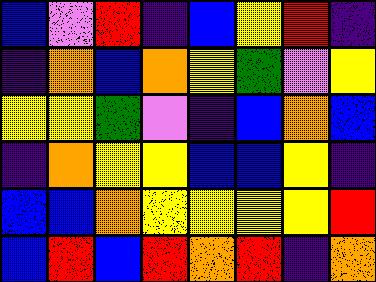[["blue", "violet", "red", "indigo", "blue", "yellow", "red", "indigo"], ["indigo", "orange", "blue", "orange", "yellow", "green", "violet", "yellow"], ["yellow", "yellow", "green", "violet", "indigo", "blue", "orange", "blue"], ["indigo", "orange", "yellow", "yellow", "blue", "blue", "yellow", "indigo"], ["blue", "blue", "orange", "yellow", "yellow", "yellow", "yellow", "red"], ["blue", "red", "blue", "red", "orange", "red", "indigo", "orange"]]